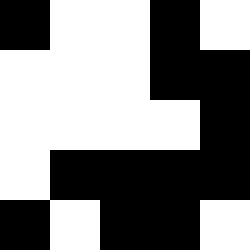[["black", "white", "white", "black", "white"], ["white", "white", "white", "black", "black"], ["white", "white", "white", "white", "black"], ["white", "black", "black", "black", "black"], ["black", "white", "black", "black", "white"]]